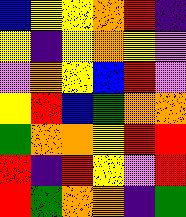[["blue", "yellow", "yellow", "orange", "red", "indigo"], ["yellow", "indigo", "yellow", "orange", "yellow", "violet"], ["violet", "orange", "yellow", "blue", "red", "violet"], ["yellow", "red", "blue", "green", "orange", "orange"], ["green", "orange", "orange", "yellow", "red", "red"], ["red", "indigo", "red", "yellow", "violet", "red"], ["red", "green", "orange", "orange", "indigo", "green"]]